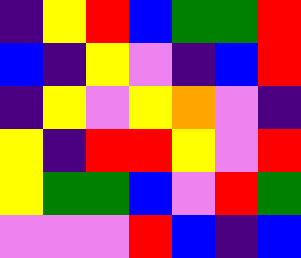[["indigo", "yellow", "red", "blue", "green", "green", "red"], ["blue", "indigo", "yellow", "violet", "indigo", "blue", "red"], ["indigo", "yellow", "violet", "yellow", "orange", "violet", "indigo"], ["yellow", "indigo", "red", "red", "yellow", "violet", "red"], ["yellow", "green", "green", "blue", "violet", "red", "green"], ["violet", "violet", "violet", "red", "blue", "indigo", "blue"]]